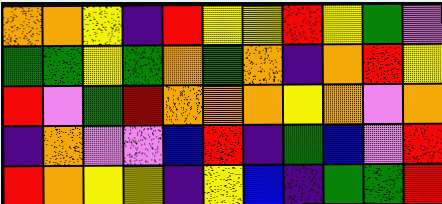[["orange", "orange", "yellow", "indigo", "red", "yellow", "yellow", "red", "yellow", "green", "violet"], ["green", "green", "yellow", "green", "orange", "green", "orange", "indigo", "orange", "red", "yellow"], ["red", "violet", "green", "red", "orange", "orange", "orange", "yellow", "orange", "violet", "orange"], ["indigo", "orange", "violet", "violet", "blue", "red", "indigo", "green", "blue", "violet", "red"], ["red", "orange", "yellow", "yellow", "indigo", "yellow", "blue", "indigo", "green", "green", "red"]]